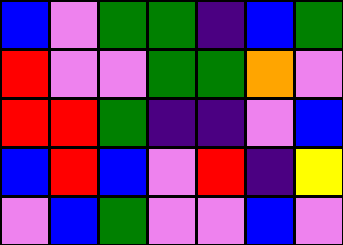[["blue", "violet", "green", "green", "indigo", "blue", "green"], ["red", "violet", "violet", "green", "green", "orange", "violet"], ["red", "red", "green", "indigo", "indigo", "violet", "blue"], ["blue", "red", "blue", "violet", "red", "indigo", "yellow"], ["violet", "blue", "green", "violet", "violet", "blue", "violet"]]